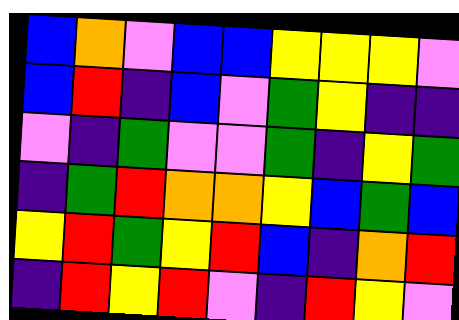[["blue", "orange", "violet", "blue", "blue", "yellow", "yellow", "yellow", "violet"], ["blue", "red", "indigo", "blue", "violet", "green", "yellow", "indigo", "indigo"], ["violet", "indigo", "green", "violet", "violet", "green", "indigo", "yellow", "green"], ["indigo", "green", "red", "orange", "orange", "yellow", "blue", "green", "blue"], ["yellow", "red", "green", "yellow", "red", "blue", "indigo", "orange", "red"], ["indigo", "red", "yellow", "red", "violet", "indigo", "red", "yellow", "violet"]]